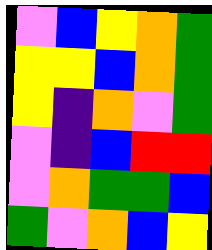[["violet", "blue", "yellow", "orange", "green"], ["yellow", "yellow", "blue", "orange", "green"], ["yellow", "indigo", "orange", "violet", "green"], ["violet", "indigo", "blue", "red", "red"], ["violet", "orange", "green", "green", "blue"], ["green", "violet", "orange", "blue", "yellow"]]